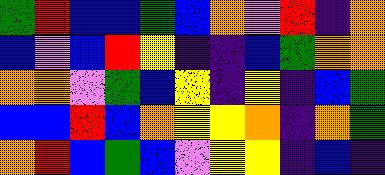[["green", "red", "blue", "blue", "green", "blue", "orange", "violet", "red", "indigo", "orange"], ["blue", "violet", "blue", "red", "yellow", "indigo", "indigo", "blue", "green", "orange", "orange"], ["orange", "orange", "violet", "green", "blue", "yellow", "indigo", "yellow", "indigo", "blue", "green"], ["blue", "blue", "red", "blue", "orange", "yellow", "yellow", "orange", "indigo", "orange", "green"], ["orange", "red", "blue", "green", "blue", "violet", "yellow", "yellow", "indigo", "blue", "indigo"]]